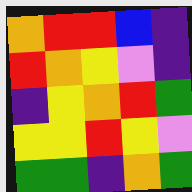[["orange", "red", "red", "blue", "indigo"], ["red", "orange", "yellow", "violet", "indigo"], ["indigo", "yellow", "orange", "red", "green"], ["yellow", "yellow", "red", "yellow", "violet"], ["green", "green", "indigo", "orange", "green"]]